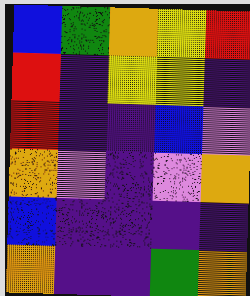[["blue", "green", "orange", "yellow", "red"], ["red", "indigo", "yellow", "yellow", "indigo"], ["red", "indigo", "indigo", "blue", "violet"], ["orange", "violet", "indigo", "violet", "orange"], ["blue", "indigo", "indigo", "indigo", "indigo"], ["orange", "indigo", "indigo", "green", "orange"]]